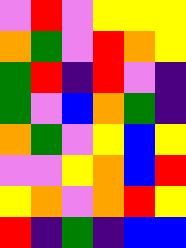[["violet", "red", "violet", "yellow", "yellow", "yellow"], ["orange", "green", "violet", "red", "orange", "yellow"], ["green", "red", "indigo", "red", "violet", "indigo"], ["green", "violet", "blue", "orange", "green", "indigo"], ["orange", "green", "violet", "yellow", "blue", "yellow"], ["violet", "violet", "yellow", "orange", "blue", "red"], ["yellow", "orange", "violet", "orange", "red", "yellow"], ["red", "indigo", "green", "indigo", "blue", "blue"]]